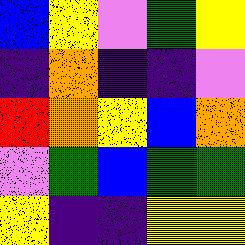[["blue", "yellow", "violet", "green", "yellow"], ["indigo", "orange", "indigo", "indigo", "violet"], ["red", "orange", "yellow", "blue", "orange"], ["violet", "green", "blue", "green", "green"], ["yellow", "indigo", "indigo", "yellow", "yellow"]]